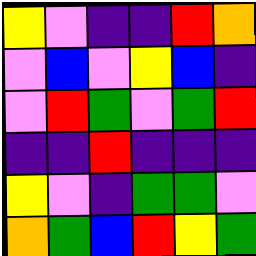[["yellow", "violet", "indigo", "indigo", "red", "orange"], ["violet", "blue", "violet", "yellow", "blue", "indigo"], ["violet", "red", "green", "violet", "green", "red"], ["indigo", "indigo", "red", "indigo", "indigo", "indigo"], ["yellow", "violet", "indigo", "green", "green", "violet"], ["orange", "green", "blue", "red", "yellow", "green"]]